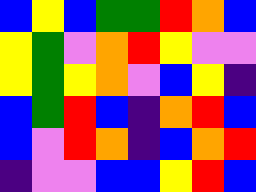[["blue", "yellow", "blue", "green", "green", "red", "orange", "blue"], ["yellow", "green", "violet", "orange", "red", "yellow", "violet", "violet"], ["yellow", "green", "yellow", "orange", "violet", "blue", "yellow", "indigo"], ["blue", "green", "red", "blue", "indigo", "orange", "red", "blue"], ["blue", "violet", "red", "orange", "indigo", "blue", "orange", "red"], ["indigo", "violet", "violet", "blue", "blue", "yellow", "red", "blue"]]